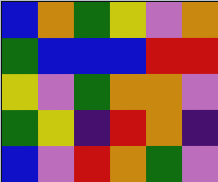[["blue", "orange", "green", "yellow", "violet", "orange"], ["green", "blue", "blue", "blue", "red", "red"], ["yellow", "violet", "green", "orange", "orange", "violet"], ["green", "yellow", "indigo", "red", "orange", "indigo"], ["blue", "violet", "red", "orange", "green", "violet"]]